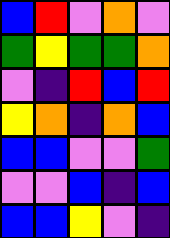[["blue", "red", "violet", "orange", "violet"], ["green", "yellow", "green", "green", "orange"], ["violet", "indigo", "red", "blue", "red"], ["yellow", "orange", "indigo", "orange", "blue"], ["blue", "blue", "violet", "violet", "green"], ["violet", "violet", "blue", "indigo", "blue"], ["blue", "blue", "yellow", "violet", "indigo"]]